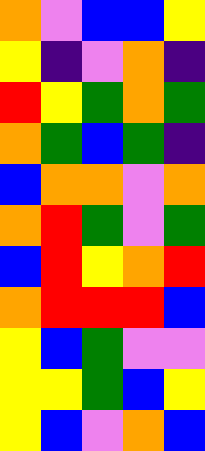[["orange", "violet", "blue", "blue", "yellow"], ["yellow", "indigo", "violet", "orange", "indigo"], ["red", "yellow", "green", "orange", "green"], ["orange", "green", "blue", "green", "indigo"], ["blue", "orange", "orange", "violet", "orange"], ["orange", "red", "green", "violet", "green"], ["blue", "red", "yellow", "orange", "red"], ["orange", "red", "red", "red", "blue"], ["yellow", "blue", "green", "violet", "violet"], ["yellow", "yellow", "green", "blue", "yellow"], ["yellow", "blue", "violet", "orange", "blue"]]